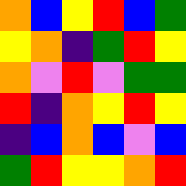[["orange", "blue", "yellow", "red", "blue", "green"], ["yellow", "orange", "indigo", "green", "red", "yellow"], ["orange", "violet", "red", "violet", "green", "green"], ["red", "indigo", "orange", "yellow", "red", "yellow"], ["indigo", "blue", "orange", "blue", "violet", "blue"], ["green", "red", "yellow", "yellow", "orange", "red"]]